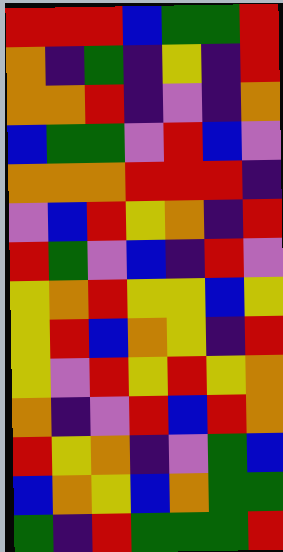[["red", "red", "red", "blue", "green", "green", "red"], ["orange", "indigo", "green", "indigo", "yellow", "indigo", "red"], ["orange", "orange", "red", "indigo", "violet", "indigo", "orange"], ["blue", "green", "green", "violet", "red", "blue", "violet"], ["orange", "orange", "orange", "red", "red", "red", "indigo"], ["violet", "blue", "red", "yellow", "orange", "indigo", "red"], ["red", "green", "violet", "blue", "indigo", "red", "violet"], ["yellow", "orange", "red", "yellow", "yellow", "blue", "yellow"], ["yellow", "red", "blue", "orange", "yellow", "indigo", "red"], ["yellow", "violet", "red", "yellow", "red", "yellow", "orange"], ["orange", "indigo", "violet", "red", "blue", "red", "orange"], ["red", "yellow", "orange", "indigo", "violet", "green", "blue"], ["blue", "orange", "yellow", "blue", "orange", "green", "green"], ["green", "indigo", "red", "green", "green", "green", "red"]]